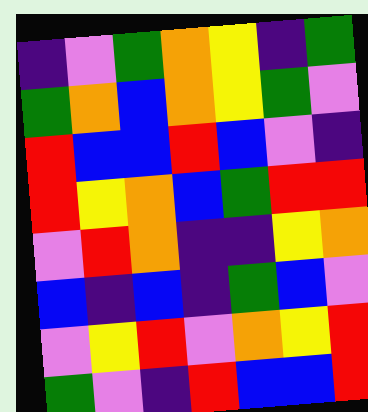[["indigo", "violet", "green", "orange", "yellow", "indigo", "green"], ["green", "orange", "blue", "orange", "yellow", "green", "violet"], ["red", "blue", "blue", "red", "blue", "violet", "indigo"], ["red", "yellow", "orange", "blue", "green", "red", "red"], ["violet", "red", "orange", "indigo", "indigo", "yellow", "orange"], ["blue", "indigo", "blue", "indigo", "green", "blue", "violet"], ["violet", "yellow", "red", "violet", "orange", "yellow", "red"], ["green", "violet", "indigo", "red", "blue", "blue", "red"]]